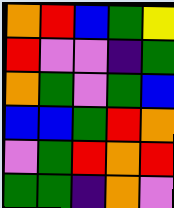[["orange", "red", "blue", "green", "yellow"], ["red", "violet", "violet", "indigo", "green"], ["orange", "green", "violet", "green", "blue"], ["blue", "blue", "green", "red", "orange"], ["violet", "green", "red", "orange", "red"], ["green", "green", "indigo", "orange", "violet"]]